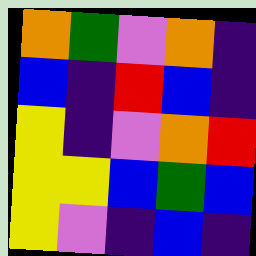[["orange", "green", "violet", "orange", "indigo"], ["blue", "indigo", "red", "blue", "indigo"], ["yellow", "indigo", "violet", "orange", "red"], ["yellow", "yellow", "blue", "green", "blue"], ["yellow", "violet", "indigo", "blue", "indigo"]]